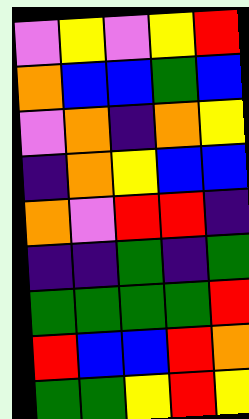[["violet", "yellow", "violet", "yellow", "red"], ["orange", "blue", "blue", "green", "blue"], ["violet", "orange", "indigo", "orange", "yellow"], ["indigo", "orange", "yellow", "blue", "blue"], ["orange", "violet", "red", "red", "indigo"], ["indigo", "indigo", "green", "indigo", "green"], ["green", "green", "green", "green", "red"], ["red", "blue", "blue", "red", "orange"], ["green", "green", "yellow", "red", "yellow"]]